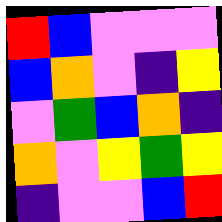[["red", "blue", "violet", "violet", "violet"], ["blue", "orange", "violet", "indigo", "yellow"], ["violet", "green", "blue", "orange", "indigo"], ["orange", "violet", "yellow", "green", "yellow"], ["indigo", "violet", "violet", "blue", "red"]]